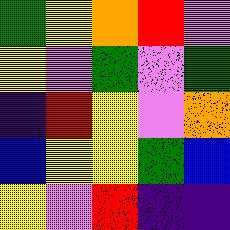[["green", "yellow", "orange", "red", "violet"], ["yellow", "violet", "green", "violet", "green"], ["indigo", "red", "yellow", "violet", "orange"], ["blue", "yellow", "yellow", "green", "blue"], ["yellow", "violet", "red", "indigo", "indigo"]]